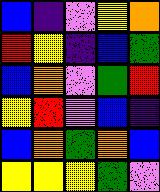[["blue", "indigo", "violet", "yellow", "orange"], ["red", "yellow", "indigo", "blue", "green"], ["blue", "orange", "violet", "green", "red"], ["yellow", "red", "violet", "blue", "indigo"], ["blue", "orange", "green", "orange", "blue"], ["yellow", "yellow", "yellow", "green", "violet"]]